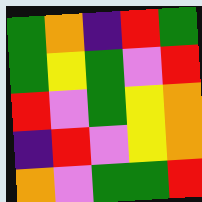[["green", "orange", "indigo", "red", "green"], ["green", "yellow", "green", "violet", "red"], ["red", "violet", "green", "yellow", "orange"], ["indigo", "red", "violet", "yellow", "orange"], ["orange", "violet", "green", "green", "red"]]